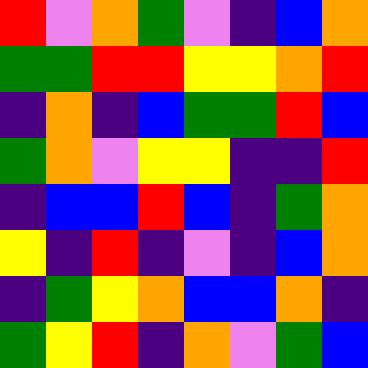[["red", "violet", "orange", "green", "violet", "indigo", "blue", "orange"], ["green", "green", "red", "red", "yellow", "yellow", "orange", "red"], ["indigo", "orange", "indigo", "blue", "green", "green", "red", "blue"], ["green", "orange", "violet", "yellow", "yellow", "indigo", "indigo", "red"], ["indigo", "blue", "blue", "red", "blue", "indigo", "green", "orange"], ["yellow", "indigo", "red", "indigo", "violet", "indigo", "blue", "orange"], ["indigo", "green", "yellow", "orange", "blue", "blue", "orange", "indigo"], ["green", "yellow", "red", "indigo", "orange", "violet", "green", "blue"]]